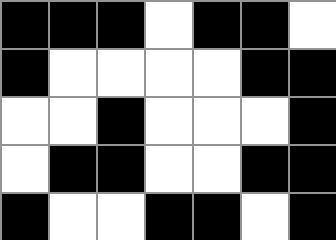[["black", "black", "black", "white", "black", "black", "white"], ["black", "white", "white", "white", "white", "black", "black"], ["white", "white", "black", "white", "white", "white", "black"], ["white", "black", "black", "white", "white", "black", "black"], ["black", "white", "white", "black", "black", "white", "black"]]